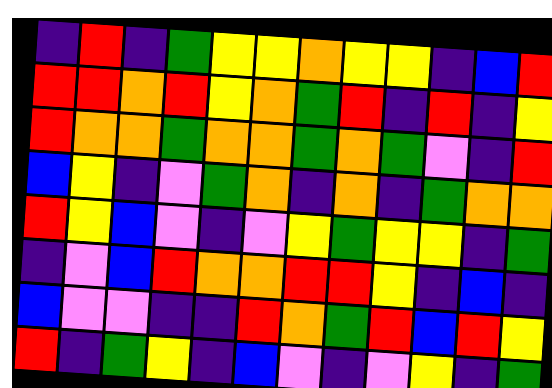[["indigo", "red", "indigo", "green", "yellow", "yellow", "orange", "yellow", "yellow", "indigo", "blue", "red"], ["red", "red", "orange", "red", "yellow", "orange", "green", "red", "indigo", "red", "indigo", "yellow"], ["red", "orange", "orange", "green", "orange", "orange", "green", "orange", "green", "violet", "indigo", "red"], ["blue", "yellow", "indigo", "violet", "green", "orange", "indigo", "orange", "indigo", "green", "orange", "orange"], ["red", "yellow", "blue", "violet", "indigo", "violet", "yellow", "green", "yellow", "yellow", "indigo", "green"], ["indigo", "violet", "blue", "red", "orange", "orange", "red", "red", "yellow", "indigo", "blue", "indigo"], ["blue", "violet", "violet", "indigo", "indigo", "red", "orange", "green", "red", "blue", "red", "yellow"], ["red", "indigo", "green", "yellow", "indigo", "blue", "violet", "indigo", "violet", "yellow", "indigo", "green"]]